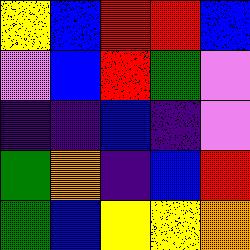[["yellow", "blue", "red", "red", "blue"], ["violet", "blue", "red", "green", "violet"], ["indigo", "indigo", "blue", "indigo", "violet"], ["green", "orange", "indigo", "blue", "red"], ["green", "blue", "yellow", "yellow", "orange"]]